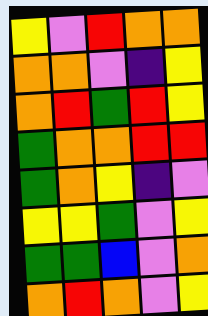[["yellow", "violet", "red", "orange", "orange"], ["orange", "orange", "violet", "indigo", "yellow"], ["orange", "red", "green", "red", "yellow"], ["green", "orange", "orange", "red", "red"], ["green", "orange", "yellow", "indigo", "violet"], ["yellow", "yellow", "green", "violet", "yellow"], ["green", "green", "blue", "violet", "orange"], ["orange", "red", "orange", "violet", "yellow"]]